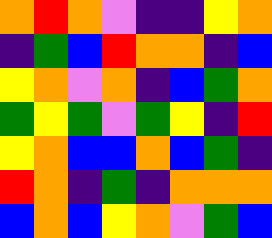[["orange", "red", "orange", "violet", "indigo", "indigo", "yellow", "orange"], ["indigo", "green", "blue", "red", "orange", "orange", "indigo", "blue"], ["yellow", "orange", "violet", "orange", "indigo", "blue", "green", "orange"], ["green", "yellow", "green", "violet", "green", "yellow", "indigo", "red"], ["yellow", "orange", "blue", "blue", "orange", "blue", "green", "indigo"], ["red", "orange", "indigo", "green", "indigo", "orange", "orange", "orange"], ["blue", "orange", "blue", "yellow", "orange", "violet", "green", "blue"]]